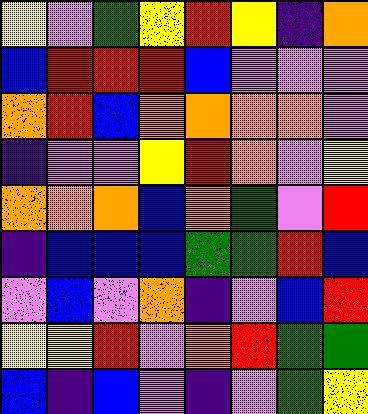[["yellow", "violet", "green", "yellow", "red", "yellow", "indigo", "orange"], ["blue", "red", "red", "red", "blue", "violet", "violet", "violet"], ["orange", "red", "blue", "orange", "orange", "orange", "orange", "violet"], ["indigo", "violet", "violet", "yellow", "red", "orange", "violet", "yellow"], ["orange", "orange", "orange", "blue", "orange", "green", "violet", "red"], ["indigo", "blue", "blue", "blue", "green", "green", "red", "blue"], ["violet", "blue", "violet", "orange", "indigo", "violet", "blue", "red"], ["yellow", "yellow", "red", "violet", "orange", "red", "green", "green"], ["blue", "indigo", "blue", "violet", "indigo", "violet", "green", "yellow"]]